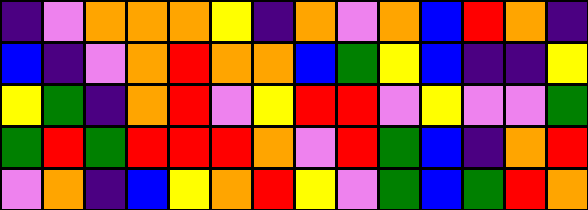[["indigo", "violet", "orange", "orange", "orange", "yellow", "indigo", "orange", "violet", "orange", "blue", "red", "orange", "indigo"], ["blue", "indigo", "violet", "orange", "red", "orange", "orange", "blue", "green", "yellow", "blue", "indigo", "indigo", "yellow"], ["yellow", "green", "indigo", "orange", "red", "violet", "yellow", "red", "red", "violet", "yellow", "violet", "violet", "green"], ["green", "red", "green", "red", "red", "red", "orange", "violet", "red", "green", "blue", "indigo", "orange", "red"], ["violet", "orange", "indigo", "blue", "yellow", "orange", "red", "yellow", "violet", "green", "blue", "green", "red", "orange"]]